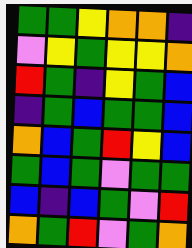[["green", "green", "yellow", "orange", "orange", "indigo"], ["violet", "yellow", "green", "yellow", "yellow", "orange"], ["red", "green", "indigo", "yellow", "green", "blue"], ["indigo", "green", "blue", "green", "green", "blue"], ["orange", "blue", "green", "red", "yellow", "blue"], ["green", "blue", "green", "violet", "green", "green"], ["blue", "indigo", "blue", "green", "violet", "red"], ["orange", "green", "red", "violet", "green", "orange"]]